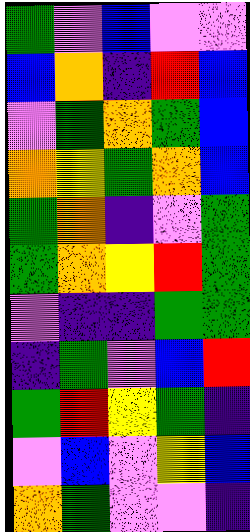[["green", "violet", "blue", "violet", "violet"], ["blue", "orange", "indigo", "red", "blue"], ["violet", "green", "orange", "green", "blue"], ["orange", "yellow", "green", "orange", "blue"], ["green", "orange", "indigo", "violet", "green"], ["green", "orange", "yellow", "red", "green"], ["violet", "indigo", "indigo", "green", "green"], ["indigo", "green", "violet", "blue", "red"], ["green", "red", "yellow", "green", "indigo"], ["violet", "blue", "violet", "yellow", "blue"], ["orange", "green", "violet", "violet", "indigo"]]